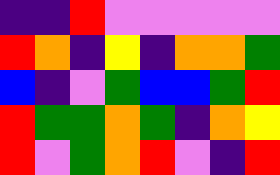[["indigo", "indigo", "red", "violet", "violet", "violet", "violet", "violet"], ["red", "orange", "indigo", "yellow", "indigo", "orange", "orange", "green"], ["blue", "indigo", "violet", "green", "blue", "blue", "green", "red"], ["red", "green", "green", "orange", "green", "indigo", "orange", "yellow"], ["red", "violet", "green", "orange", "red", "violet", "indigo", "red"]]